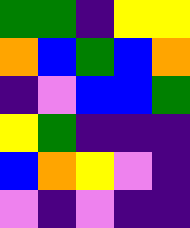[["green", "green", "indigo", "yellow", "yellow"], ["orange", "blue", "green", "blue", "orange"], ["indigo", "violet", "blue", "blue", "green"], ["yellow", "green", "indigo", "indigo", "indigo"], ["blue", "orange", "yellow", "violet", "indigo"], ["violet", "indigo", "violet", "indigo", "indigo"]]